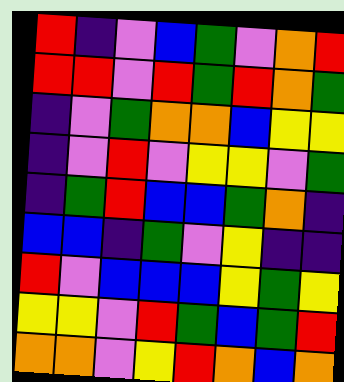[["red", "indigo", "violet", "blue", "green", "violet", "orange", "red"], ["red", "red", "violet", "red", "green", "red", "orange", "green"], ["indigo", "violet", "green", "orange", "orange", "blue", "yellow", "yellow"], ["indigo", "violet", "red", "violet", "yellow", "yellow", "violet", "green"], ["indigo", "green", "red", "blue", "blue", "green", "orange", "indigo"], ["blue", "blue", "indigo", "green", "violet", "yellow", "indigo", "indigo"], ["red", "violet", "blue", "blue", "blue", "yellow", "green", "yellow"], ["yellow", "yellow", "violet", "red", "green", "blue", "green", "red"], ["orange", "orange", "violet", "yellow", "red", "orange", "blue", "orange"]]